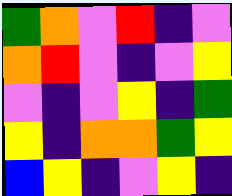[["green", "orange", "violet", "red", "indigo", "violet"], ["orange", "red", "violet", "indigo", "violet", "yellow"], ["violet", "indigo", "violet", "yellow", "indigo", "green"], ["yellow", "indigo", "orange", "orange", "green", "yellow"], ["blue", "yellow", "indigo", "violet", "yellow", "indigo"]]